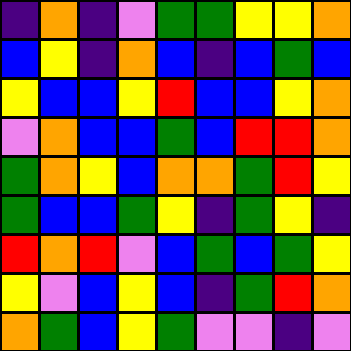[["indigo", "orange", "indigo", "violet", "green", "green", "yellow", "yellow", "orange"], ["blue", "yellow", "indigo", "orange", "blue", "indigo", "blue", "green", "blue"], ["yellow", "blue", "blue", "yellow", "red", "blue", "blue", "yellow", "orange"], ["violet", "orange", "blue", "blue", "green", "blue", "red", "red", "orange"], ["green", "orange", "yellow", "blue", "orange", "orange", "green", "red", "yellow"], ["green", "blue", "blue", "green", "yellow", "indigo", "green", "yellow", "indigo"], ["red", "orange", "red", "violet", "blue", "green", "blue", "green", "yellow"], ["yellow", "violet", "blue", "yellow", "blue", "indigo", "green", "red", "orange"], ["orange", "green", "blue", "yellow", "green", "violet", "violet", "indigo", "violet"]]